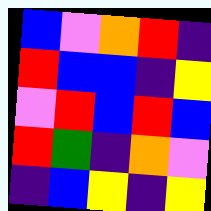[["blue", "violet", "orange", "red", "indigo"], ["red", "blue", "blue", "indigo", "yellow"], ["violet", "red", "blue", "red", "blue"], ["red", "green", "indigo", "orange", "violet"], ["indigo", "blue", "yellow", "indigo", "yellow"]]